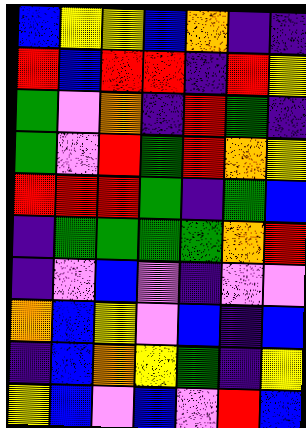[["blue", "yellow", "yellow", "blue", "orange", "indigo", "indigo"], ["red", "blue", "red", "red", "indigo", "red", "yellow"], ["green", "violet", "orange", "indigo", "red", "green", "indigo"], ["green", "violet", "red", "green", "red", "orange", "yellow"], ["red", "red", "red", "green", "indigo", "green", "blue"], ["indigo", "green", "green", "green", "green", "orange", "red"], ["indigo", "violet", "blue", "violet", "indigo", "violet", "violet"], ["orange", "blue", "yellow", "violet", "blue", "indigo", "blue"], ["indigo", "blue", "orange", "yellow", "green", "indigo", "yellow"], ["yellow", "blue", "violet", "blue", "violet", "red", "blue"]]